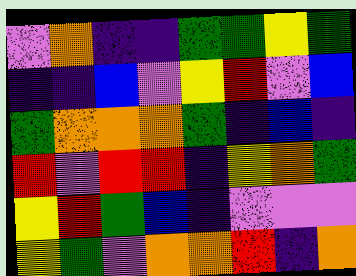[["violet", "orange", "indigo", "indigo", "green", "green", "yellow", "green"], ["indigo", "indigo", "blue", "violet", "yellow", "red", "violet", "blue"], ["green", "orange", "orange", "orange", "green", "indigo", "blue", "indigo"], ["red", "violet", "red", "red", "indigo", "yellow", "orange", "green"], ["yellow", "red", "green", "blue", "indigo", "violet", "violet", "violet"], ["yellow", "green", "violet", "orange", "orange", "red", "indigo", "orange"]]